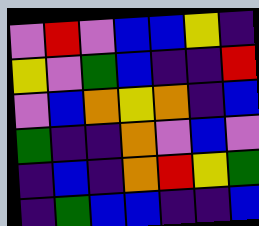[["violet", "red", "violet", "blue", "blue", "yellow", "indigo"], ["yellow", "violet", "green", "blue", "indigo", "indigo", "red"], ["violet", "blue", "orange", "yellow", "orange", "indigo", "blue"], ["green", "indigo", "indigo", "orange", "violet", "blue", "violet"], ["indigo", "blue", "indigo", "orange", "red", "yellow", "green"], ["indigo", "green", "blue", "blue", "indigo", "indigo", "blue"]]